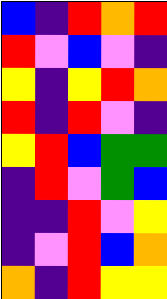[["blue", "indigo", "red", "orange", "red"], ["red", "violet", "blue", "violet", "indigo"], ["yellow", "indigo", "yellow", "red", "orange"], ["red", "indigo", "red", "violet", "indigo"], ["yellow", "red", "blue", "green", "green"], ["indigo", "red", "violet", "green", "blue"], ["indigo", "indigo", "red", "violet", "yellow"], ["indigo", "violet", "red", "blue", "orange"], ["orange", "indigo", "red", "yellow", "yellow"]]